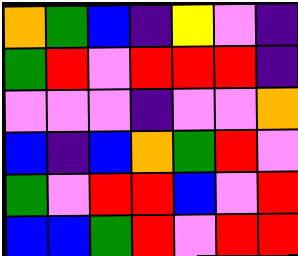[["orange", "green", "blue", "indigo", "yellow", "violet", "indigo"], ["green", "red", "violet", "red", "red", "red", "indigo"], ["violet", "violet", "violet", "indigo", "violet", "violet", "orange"], ["blue", "indigo", "blue", "orange", "green", "red", "violet"], ["green", "violet", "red", "red", "blue", "violet", "red"], ["blue", "blue", "green", "red", "violet", "red", "red"]]